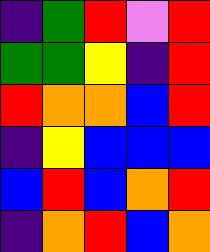[["indigo", "green", "red", "violet", "red"], ["green", "green", "yellow", "indigo", "red"], ["red", "orange", "orange", "blue", "red"], ["indigo", "yellow", "blue", "blue", "blue"], ["blue", "red", "blue", "orange", "red"], ["indigo", "orange", "red", "blue", "orange"]]